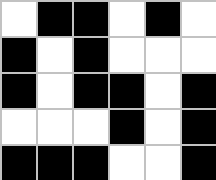[["white", "black", "black", "white", "black", "white"], ["black", "white", "black", "white", "white", "white"], ["black", "white", "black", "black", "white", "black"], ["white", "white", "white", "black", "white", "black"], ["black", "black", "black", "white", "white", "black"]]